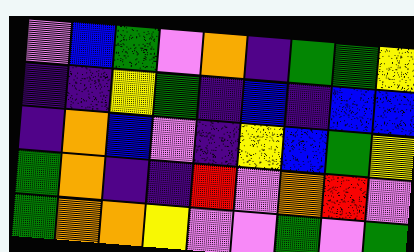[["violet", "blue", "green", "violet", "orange", "indigo", "green", "green", "yellow"], ["indigo", "indigo", "yellow", "green", "indigo", "blue", "indigo", "blue", "blue"], ["indigo", "orange", "blue", "violet", "indigo", "yellow", "blue", "green", "yellow"], ["green", "orange", "indigo", "indigo", "red", "violet", "orange", "red", "violet"], ["green", "orange", "orange", "yellow", "violet", "violet", "green", "violet", "green"]]